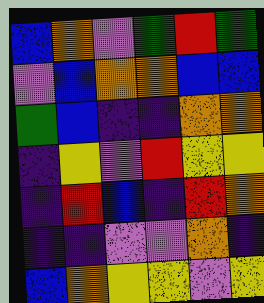[["blue", "orange", "violet", "green", "red", "green"], ["violet", "blue", "orange", "orange", "blue", "blue"], ["green", "blue", "indigo", "indigo", "orange", "orange"], ["indigo", "yellow", "violet", "red", "yellow", "yellow"], ["indigo", "red", "blue", "indigo", "red", "orange"], ["indigo", "indigo", "violet", "violet", "orange", "indigo"], ["blue", "orange", "yellow", "yellow", "violet", "yellow"]]